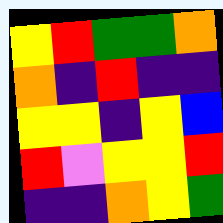[["yellow", "red", "green", "green", "orange"], ["orange", "indigo", "red", "indigo", "indigo"], ["yellow", "yellow", "indigo", "yellow", "blue"], ["red", "violet", "yellow", "yellow", "red"], ["indigo", "indigo", "orange", "yellow", "green"]]